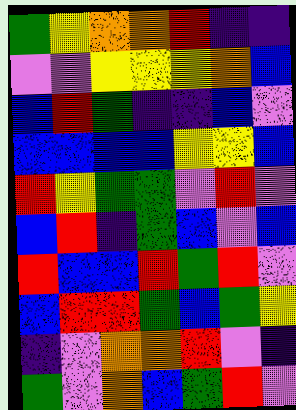[["green", "yellow", "orange", "orange", "red", "indigo", "indigo"], ["violet", "violet", "yellow", "yellow", "yellow", "orange", "blue"], ["blue", "red", "green", "indigo", "indigo", "blue", "violet"], ["blue", "blue", "blue", "blue", "yellow", "yellow", "blue"], ["red", "yellow", "green", "green", "violet", "red", "violet"], ["blue", "red", "indigo", "green", "blue", "violet", "blue"], ["red", "blue", "blue", "red", "green", "red", "violet"], ["blue", "red", "red", "green", "blue", "green", "yellow"], ["indigo", "violet", "orange", "orange", "red", "violet", "indigo"], ["green", "violet", "orange", "blue", "green", "red", "violet"]]